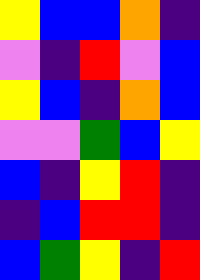[["yellow", "blue", "blue", "orange", "indigo"], ["violet", "indigo", "red", "violet", "blue"], ["yellow", "blue", "indigo", "orange", "blue"], ["violet", "violet", "green", "blue", "yellow"], ["blue", "indigo", "yellow", "red", "indigo"], ["indigo", "blue", "red", "red", "indigo"], ["blue", "green", "yellow", "indigo", "red"]]